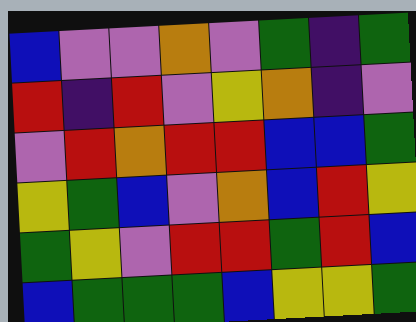[["blue", "violet", "violet", "orange", "violet", "green", "indigo", "green"], ["red", "indigo", "red", "violet", "yellow", "orange", "indigo", "violet"], ["violet", "red", "orange", "red", "red", "blue", "blue", "green"], ["yellow", "green", "blue", "violet", "orange", "blue", "red", "yellow"], ["green", "yellow", "violet", "red", "red", "green", "red", "blue"], ["blue", "green", "green", "green", "blue", "yellow", "yellow", "green"]]